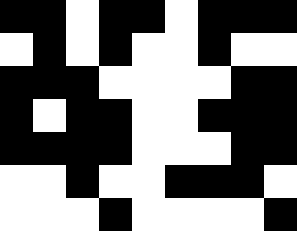[["black", "black", "white", "black", "black", "white", "black", "black", "black"], ["white", "black", "white", "black", "white", "white", "black", "white", "white"], ["black", "black", "black", "white", "white", "white", "white", "black", "black"], ["black", "white", "black", "black", "white", "white", "black", "black", "black"], ["black", "black", "black", "black", "white", "white", "white", "black", "black"], ["white", "white", "black", "white", "white", "black", "black", "black", "white"], ["white", "white", "white", "black", "white", "white", "white", "white", "black"]]